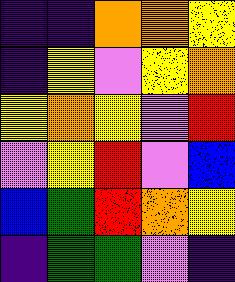[["indigo", "indigo", "orange", "orange", "yellow"], ["indigo", "yellow", "violet", "yellow", "orange"], ["yellow", "orange", "yellow", "violet", "red"], ["violet", "yellow", "red", "violet", "blue"], ["blue", "green", "red", "orange", "yellow"], ["indigo", "green", "green", "violet", "indigo"]]